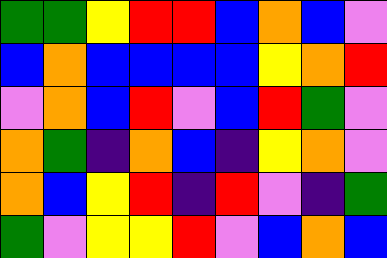[["green", "green", "yellow", "red", "red", "blue", "orange", "blue", "violet"], ["blue", "orange", "blue", "blue", "blue", "blue", "yellow", "orange", "red"], ["violet", "orange", "blue", "red", "violet", "blue", "red", "green", "violet"], ["orange", "green", "indigo", "orange", "blue", "indigo", "yellow", "orange", "violet"], ["orange", "blue", "yellow", "red", "indigo", "red", "violet", "indigo", "green"], ["green", "violet", "yellow", "yellow", "red", "violet", "blue", "orange", "blue"]]